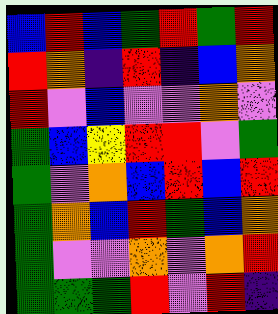[["blue", "red", "blue", "green", "red", "green", "red"], ["red", "orange", "indigo", "red", "indigo", "blue", "orange"], ["red", "violet", "blue", "violet", "violet", "orange", "violet"], ["green", "blue", "yellow", "red", "red", "violet", "green"], ["green", "violet", "orange", "blue", "red", "blue", "red"], ["green", "orange", "blue", "red", "green", "blue", "orange"], ["green", "violet", "violet", "orange", "violet", "orange", "red"], ["green", "green", "green", "red", "violet", "red", "indigo"]]